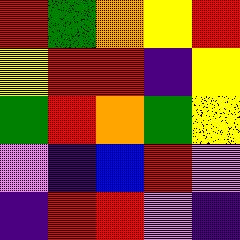[["red", "green", "orange", "yellow", "red"], ["yellow", "red", "red", "indigo", "yellow"], ["green", "red", "orange", "green", "yellow"], ["violet", "indigo", "blue", "red", "violet"], ["indigo", "red", "red", "violet", "indigo"]]